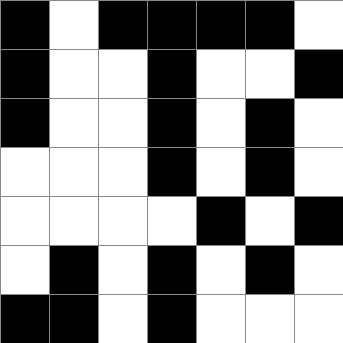[["black", "white", "black", "black", "black", "black", "white"], ["black", "white", "white", "black", "white", "white", "black"], ["black", "white", "white", "black", "white", "black", "white"], ["white", "white", "white", "black", "white", "black", "white"], ["white", "white", "white", "white", "black", "white", "black"], ["white", "black", "white", "black", "white", "black", "white"], ["black", "black", "white", "black", "white", "white", "white"]]